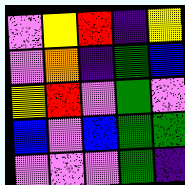[["violet", "yellow", "red", "indigo", "yellow"], ["violet", "orange", "indigo", "green", "blue"], ["yellow", "red", "violet", "green", "violet"], ["blue", "violet", "blue", "green", "green"], ["violet", "violet", "violet", "green", "indigo"]]